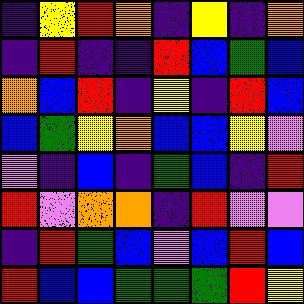[["indigo", "yellow", "red", "orange", "indigo", "yellow", "indigo", "orange"], ["indigo", "red", "indigo", "indigo", "red", "blue", "green", "blue"], ["orange", "blue", "red", "indigo", "yellow", "indigo", "red", "blue"], ["blue", "green", "yellow", "orange", "blue", "blue", "yellow", "violet"], ["violet", "indigo", "blue", "indigo", "green", "blue", "indigo", "red"], ["red", "violet", "orange", "orange", "indigo", "red", "violet", "violet"], ["indigo", "red", "green", "blue", "violet", "blue", "red", "blue"], ["red", "blue", "blue", "green", "green", "green", "red", "yellow"]]